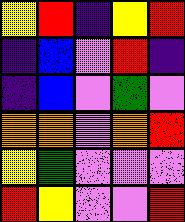[["yellow", "red", "indigo", "yellow", "red"], ["indigo", "blue", "violet", "red", "indigo"], ["indigo", "blue", "violet", "green", "violet"], ["orange", "orange", "violet", "orange", "red"], ["yellow", "green", "violet", "violet", "violet"], ["red", "yellow", "violet", "violet", "red"]]